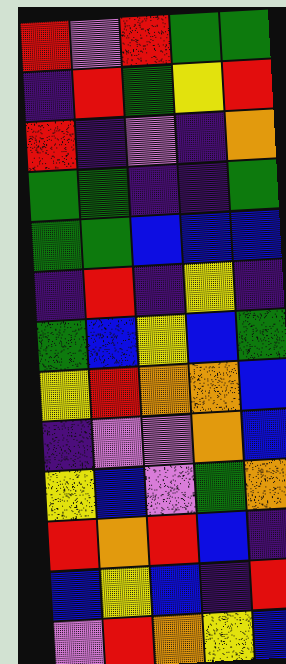[["red", "violet", "red", "green", "green"], ["indigo", "red", "green", "yellow", "red"], ["red", "indigo", "violet", "indigo", "orange"], ["green", "green", "indigo", "indigo", "green"], ["green", "green", "blue", "blue", "blue"], ["indigo", "red", "indigo", "yellow", "indigo"], ["green", "blue", "yellow", "blue", "green"], ["yellow", "red", "orange", "orange", "blue"], ["indigo", "violet", "violet", "orange", "blue"], ["yellow", "blue", "violet", "green", "orange"], ["red", "orange", "red", "blue", "indigo"], ["blue", "yellow", "blue", "indigo", "red"], ["violet", "red", "orange", "yellow", "blue"]]